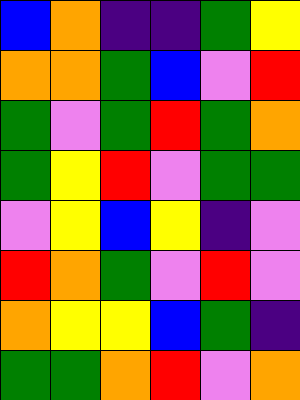[["blue", "orange", "indigo", "indigo", "green", "yellow"], ["orange", "orange", "green", "blue", "violet", "red"], ["green", "violet", "green", "red", "green", "orange"], ["green", "yellow", "red", "violet", "green", "green"], ["violet", "yellow", "blue", "yellow", "indigo", "violet"], ["red", "orange", "green", "violet", "red", "violet"], ["orange", "yellow", "yellow", "blue", "green", "indigo"], ["green", "green", "orange", "red", "violet", "orange"]]